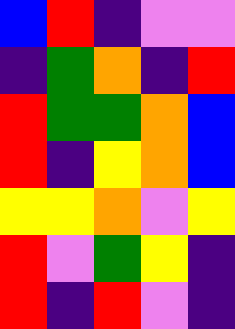[["blue", "red", "indigo", "violet", "violet"], ["indigo", "green", "orange", "indigo", "red"], ["red", "green", "green", "orange", "blue"], ["red", "indigo", "yellow", "orange", "blue"], ["yellow", "yellow", "orange", "violet", "yellow"], ["red", "violet", "green", "yellow", "indigo"], ["red", "indigo", "red", "violet", "indigo"]]